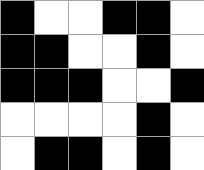[["black", "white", "white", "black", "black", "white"], ["black", "black", "white", "white", "black", "white"], ["black", "black", "black", "white", "white", "black"], ["white", "white", "white", "white", "black", "white"], ["white", "black", "black", "white", "black", "white"]]